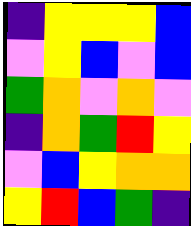[["indigo", "yellow", "yellow", "yellow", "blue"], ["violet", "yellow", "blue", "violet", "blue"], ["green", "orange", "violet", "orange", "violet"], ["indigo", "orange", "green", "red", "yellow"], ["violet", "blue", "yellow", "orange", "orange"], ["yellow", "red", "blue", "green", "indigo"]]